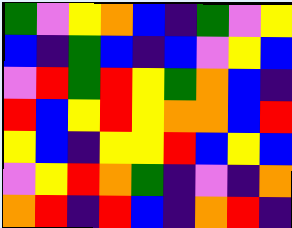[["green", "violet", "yellow", "orange", "blue", "indigo", "green", "violet", "yellow"], ["blue", "indigo", "green", "blue", "indigo", "blue", "violet", "yellow", "blue"], ["violet", "red", "green", "red", "yellow", "green", "orange", "blue", "indigo"], ["red", "blue", "yellow", "red", "yellow", "orange", "orange", "blue", "red"], ["yellow", "blue", "indigo", "yellow", "yellow", "red", "blue", "yellow", "blue"], ["violet", "yellow", "red", "orange", "green", "indigo", "violet", "indigo", "orange"], ["orange", "red", "indigo", "red", "blue", "indigo", "orange", "red", "indigo"]]